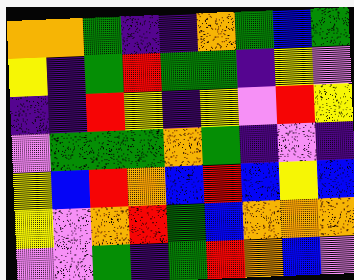[["orange", "orange", "green", "indigo", "indigo", "orange", "green", "blue", "green"], ["yellow", "indigo", "green", "red", "green", "green", "indigo", "yellow", "violet"], ["indigo", "indigo", "red", "yellow", "indigo", "yellow", "violet", "red", "yellow"], ["violet", "green", "green", "green", "orange", "green", "indigo", "violet", "indigo"], ["yellow", "blue", "red", "orange", "blue", "red", "blue", "yellow", "blue"], ["yellow", "violet", "orange", "red", "green", "blue", "orange", "orange", "orange"], ["violet", "violet", "green", "indigo", "green", "red", "orange", "blue", "violet"]]